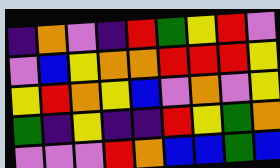[["indigo", "orange", "violet", "indigo", "red", "green", "yellow", "red", "violet"], ["violet", "blue", "yellow", "orange", "orange", "red", "red", "red", "yellow"], ["yellow", "red", "orange", "yellow", "blue", "violet", "orange", "violet", "yellow"], ["green", "indigo", "yellow", "indigo", "indigo", "red", "yellow", "green", "orange"], ["violet", "violet", "violet", "red", "orange", "blue", "blue", "green", "blue"]]